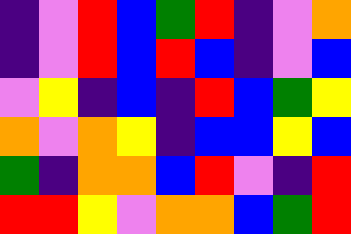[["indigo", "violet", "red", "blue", "green", "red", "indigo", "violet", "orange"], ["indigo", "violet", "red", "blue", "red", "blue", "indigo", "violet", "blue"], ["violet", "yellow", "indigo", "blue", "indigo", "red", "blue", "green", "yellow"], ["orange", "violet", "orange", "yellow", "indigo", "blue", "blue", "yellow", "blue"], ["green", "indigo", "orange", "orange", "blue", "red", "violet", "indigo", "red"], ["red", "red", "yellow", "violet", "orange", "orange", "blue", "green", "red"]]